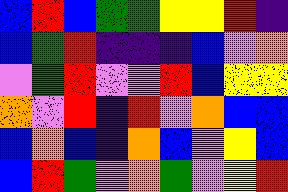[["blue", "red", "blue", "green", "green", "yellow", "yellow", "red", "indigo"], ["blue", "green", "red", "indigo", "indigo", "indigo", "blue", "violet", "orange"], ["violet", "green", "red", "violet", "violet", "red", "blue", "yellow", "yellow"], ["orange", "violet", "red", "indigo", "red", "violet", "orange", "blue", "blue"], ["blue", "orange", "blue", "indigo", "orange", "blue", "violet", "yellow", "blue"], ["blue", "red", "green", "violet", "orange", "green", "violet", "yellow", "red"]]